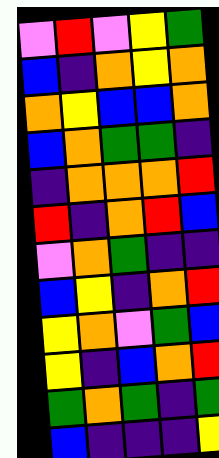[["violet", "red", "violet", "yellow", "green"], ["blue", "indigo", "orange", "yellow", "orange"], ["orange", "yellow", "blue", "blue", "orange"], ["blue", "orange", "green", "green", "indigo"], ["indigo", "orange", "orange", "orange", "red"], ["red", "indigo", "orange", "red", "blue"], ["violet", "orange", "green", "indigo", "indigo"], ["blue", "yellow", "indigo", "orange", "red"], ["yellow", "orange", "violet", "green", "blue"], ["yellow", "indigo", "blue", "orange", "red"], ["green", "orange", "green", "indigo", "green"], ["blue", "indigo", "indigo", "indigo", "yellow"]]